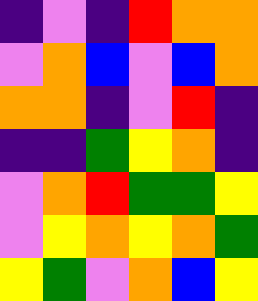[["indigo", "violet", "indigo", "red", "orange", "orange"], ["violet", "orange", "blue", "violet", "blue", "orange"], ["orange", "orange", "indigo", "violet", "red", "indigo"], ["indigo", "indigo", "green", "yellow", "orange", "indigo"], ["violet", "orange", "red", "green", "green", "yellow"], ["violet", "yellow", "orange", "yellow", "orange", "green"], ["yellow", "green", "violet", "orange", "blue", "yellow"]]